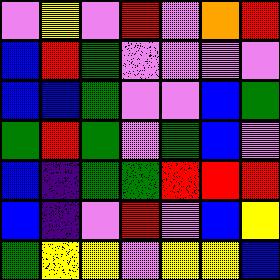[["violet", "yellow", "violet", "red", "violet", "orange", "red"], ["blue", "red", "green", "violet", "violet", "violet", "violet"], ["blue", "blue", "green", "violet", "violet", "blue", "green"], ["green", "red", "green", "violet", "green", "blue", "violet"], ["blue", "indigo", "green", "green", "red", "red", "red"], ["blue", "indigo", "violet", "red", "violet", "blue", "yellow"], ["green", "yellow", "yellow", "violet", "yellow", "yellow", "blue"]]